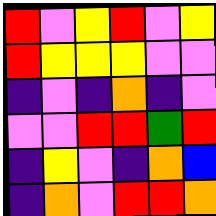[["red", "violet", "yellow", "red", "violet", "yellow"], ["red", "yellow", "yellow", "yellow", "violet", "violet"], ["indigo", "violet", "indigo", "orange", "indigo", "violet"], ["violet", "violet", "red", "red", "green", "red"], ["indigo", "yellow", "violet", "indigo", "orange", "blue"], ["indigo", "orange", "violet", "red", "red", "orange"]]